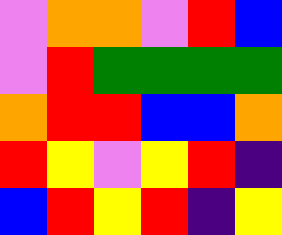[["violet", "orange", "orange", "violet", "red", "blue"], ["violet", "red", "green", "green", "green", "green"], ["orange", "red", "red", "blue", "blue", "orange"], ["red", "yellow", "violet", "yellow", "red", "indigo"], ["blue", "red", "yellow", "red", "indigo", "yellow"]]